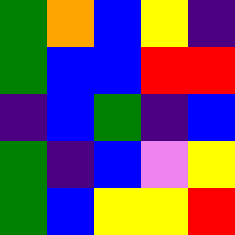[["green", "orange", "blue", "yellow", "indigo"], ["green", "blue", "blue", "red", "red"], ["indigo", "blue", "green", "indigo", "blue"], ["green", "indigo", "blue", "violet", "yellow"], ["green", "blue", "yellow", "yellow", "red"]]